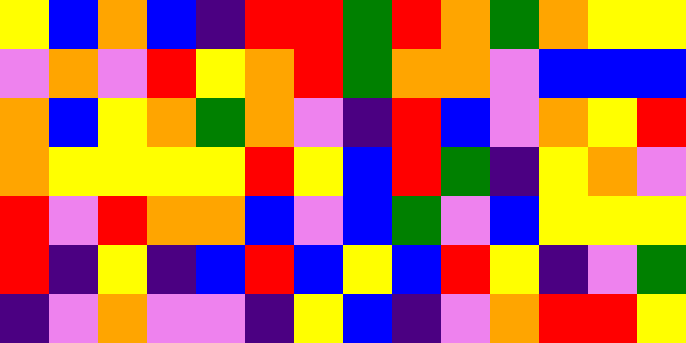[["yellow", "blue", "orange", "blue", "indigo", "red", "red", "green", "red", "orange", "green", "orange", "yellow", "yellow"], ["violet", "orange", "violet", "red", "yellow", "orange", "red", "green", "orange", "orange", "violet", "blue", "blue", "blue"], ["orange", "blue", "yellow", "orange", "green", "orange", "violet", "indigo", "red", "blue", "violet", "orange", "yellow", "red"], ["orange", "yellow", "yellow", "yellow", "yellow", "red", "yellow", "blue", "red", "green", "indigo", "yellow", "orange", "violet"], ["red", "violet", "red", "orange", "orange", "blue", "violet", "blue", "green", "violet", "blue", "yellow", "yellow", "yellow"], ["red", "indigo", "yellow", "indigo", "blue", "red", "blue", "yellow", "blue", "red", "yellow", "indigo", "violet", "green"], ["indigo", "violet", "orange", "violet", "violet", "indigo", "yellow", "blue", "indigo", "violet", "orange", "red", "red", "yellow"]]